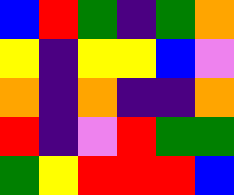[["blue", "red", "green", "indigo", "green", "orange"], ["yellow", "indigo", "yellow", "yellow", "blue", "violet"], ["orange", "indigo", "orange", "indigo", "indigo", "orange"], ["red", "indigo", "violet", "red", "green", "green"], ["green", "yellow", "red", "red", "red", "blue"]]